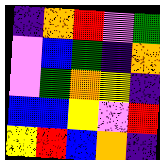[["indigo", "orange", "red", "violet", "green"], ["violet", "blue", "green", "indigo", "orange"], ["violet", "green", "orange", "yellow", "indigo"], ["blue", "blue", "yellow", "violet", "red"], ["yellow", "red", "blue", "orange", "indigo"]]